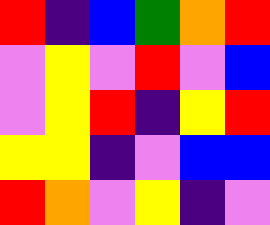[["red", "indigo", "blue", "green", "orange", "red"], ["violet", "yellow", "violet", "red", "violet", "blue"], ["violet", "yellow", "red", "indigo", "yellow", "red"], ["yellow", "yellow", "indigo", "violet", "blue", "blue"], ["red", "orange", "violet", "yellow", "indigo", "violet"]]